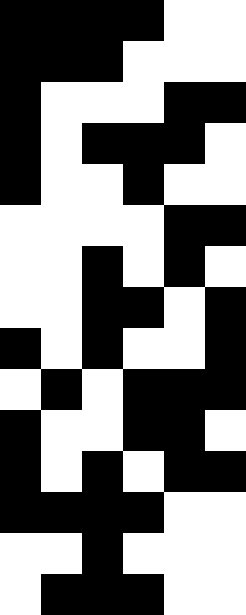[["black", "black", "black", "black", "white", "white"], ["black", "black", "black", "white", "white", "white"], ["black", "white", "white", "white", "black", "black"], ["black", "white", "black", "black", "black", "white"], ["black", "white", "white", "black", "white", "white"], ["white", "white", "white", "white", "black", "black"], ["white", "white", "black", "white", "black", "white"], ["white", "white", "black", "black", "white", "black"], ["black", "white", "black", "white", "white", "black"], ["white", "black", "white", "black", "black", "black"], ["black", "white", "white", "black", "black", "white"], ["black", "white", "black", "white", "black", "black"], ["black", "black", "black", "black", "white", "white"], ["white", "white", "black", "white", "white", "white"], ["white", "black", "black", "black", "white", "white"]]